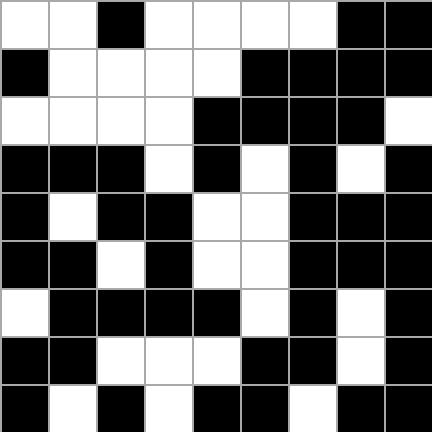[["white", "white", "black", "white", "white", "white", "white", "black", "black"], ["black", "white", "white", "white", "white", "black", "black", "black", "black"], ["white", "white", "white", "white", "black", "black", "black", "black", "white"], ["black", "black", "black", "white", "black", "white", "black", "white", "black"], ["black", "white", "black", "black", "white", "white", "black", "black", "black"], ["black", "black", "white", "black", "white", "white", "black", "black", "black"], ["white", "black", "black", "black", "black", "white", "black", "white", "black"], ["black", "black", "white", "white", "white", "black", "black", "white", "black"], ["black", "white", "black", "white", "black", "black", "white", "black", "black"]]